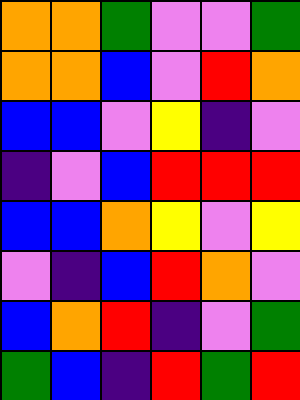[["orange", "orange", "green", "violet", "violet", "green"], ["orange", "orange", "blue", "violet", "red", "orange"], ["blue", "blue", "violet", "yellow", "indigo", "violet"], ["indigo", "violet", "blue", "red", "red", "red"], ["blue", "blue", "orange", "yellow", "violet", "yellow"], ["violet", "indigo", "blue", "red", "orange", "violet"], ["blue", "orange", "red", "indigo", "violet", "green"], ["green", "blue", "indigo", "red", "green", "red"]]